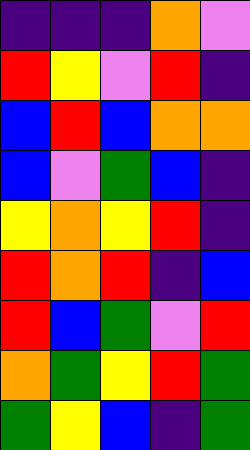[["indigo", "indigo", "indigo", "orange", "violet"], ["red", "yellow", "violet", "red", "indigo"], ["blue", "red", "blue", "orange", "orange"], ["blue", "violet", "green", "blue", "indigo"], ["yellow", "orange", "yellow", "red", "indigo"], ["red", "orange", "red", "indigo", "blue"], ["red", "blue", "green", "violet", "red"], ["orange", "green", "yellow", "red", "green"], ["green", "yellow", "blue", "indigo", "green"]]